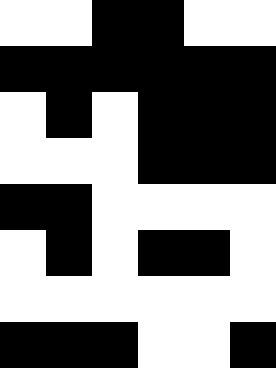[["white", "white", "black", "black", "white", "white"], ["black", "black", "black", "black", "black", "black"], ["white", "black", "white", "black", "black", "black"], ["white", "white", "white", "black", "black", "black"], ["black", "black", "white", "white", "white", "white"], ["white", "black", "white", "black", "black", "white"], ["white", "white", "white", "white", "white", "white"], ["black", "black", "black", "white", "white", "black"]]